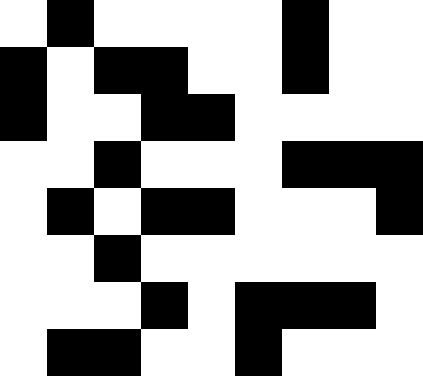[["white", "black", "white", "white", "white", "white", "black", "white", "white"], ["black", "white", "black", "black", "white", "white", "black", "white", "white"], ["black", "white", "white", "black", "black", "white", "white", "white", "white"], ["white", "white", "black", "white", "white", "white", "black", "black", "black"], ["white", "black", "white", "black", "black", "white", "white", "white", "black"], ["white", "white", "black", "white", "white", "white", "white", "white", "white"], ["white", "white", "white", "black", "white", "black", "black", "black", "white"], ["white", "black", "black", "white", "white", "black", "white", "white", "white"]]